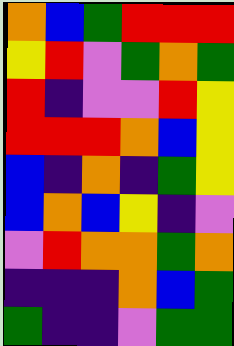[["orange", "blue", "green", "red", "red", "red"], ["yellow", "red", "violet", "green", "orange", "green"], ["red", "indigo", "violet", "violet", "red", "yellow"], ["red", "red", "red", "orange", "blue", "yellow"], ["blue", "indigo", "orange", "indigo", "green", "yellow"], ["blue", "orange", "blue", "yellow", "indigo", "violet"], ["violet", "red", "orange", "orange", "green", "orange"], ["indigo", "indigo", "indigo", "orange", "blue", "green"], ["green", "indigo", "indigo", "violet", "green", "green"]]